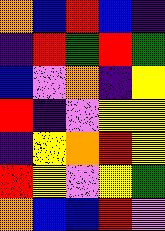[["orange", "blue", "red", "blue", "indigo"], ["indigo", "red", "green", "red", "green"], ["blue", "violet", "orange", "indigo", "yellow"], ["red", "indigo", "violet", "yellow", "yellow"], ["indigo", "yellow", "orange", "red", "yellow"], ["red", "yellow", "violet", "yellow", "green"], ["orange", "blue", "blue", "red", "violet"]]